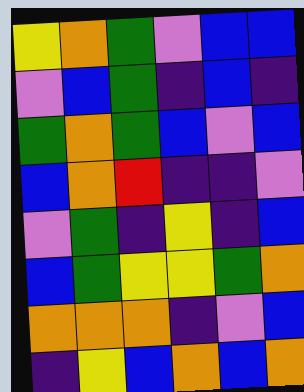[["yellow", "orange", "green", "violet", "blue", "blue"], ["violet", "blue", "green", "indigo", "blue", "indigo"], ["green", "orange", "green", "blue", "violet", "blue"], ["blue", "orange", "red", "indigo", "indigo", "violet"], ["violet", "green", "indigo", "yellow", "indigo", "blue"], ["blue", "green", "yellow", "yellow", "green", "orange"], ["orange", "orange", "orange", "indigo", "violet", "blue"], ["indigo", "yellow", "blue", "orange", "blue", "orange"]]